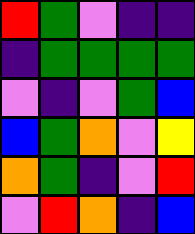[["red", "green", "violet", "indigo", "indigo"], ["indigo", "green", "green", "green", "green"], ["violet", "indigo", "violet", "green", "blue"], ["blue", "green", "orange", "violet", "yellow"], ["orange", "green", "indigo", "violet", "red"], ["violet", "red", "orange", "indigo", "blue"]]